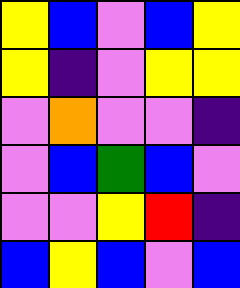[["yellow", "blue", "violet", "blue", "yellow"], ["yellow", "indigo", "violet", "yellow", "yellow"], ["violet", "orange", "violet", "violet", "indigo"], ["violet", "blue", "green", "blue", "violet"], ["violet", "violet", "yellow", "red", "indigo"], ["blue", "yellow", "blue", "violet", "blue"]]